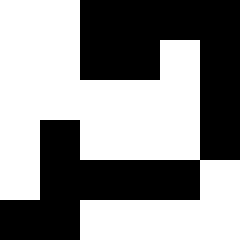[["white", "white", "black", "black", "black", "black"], ["white", "white", "black", "black", "white", "black"], ["white", "white", "white", "white", "white", "black"], ["white", "black", "white", "white", "white", "black"], ["white", "black", "black", "black", "black", "white"], ["black", "black", "white", "white", "white", "white"]]